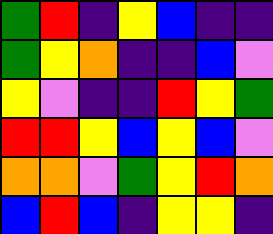[["green", "red", "indigo", "yellow", "blue", "indigo", "indigo"], ["green", "yellow", "orange", "indigo", "indigo", "blue", "violet"], ["yellow", "violet", "indigo", "indigo", "red", "yellow", "green"], ["red", "red", "yellow", "blue", "yellow", "blue", "violet"], ["orange", "orange", "violet", "green", "yellow", "red", "orange"], ["blue", "red", "blue", "indigo", "yellow", "yellow", "indigo"]]